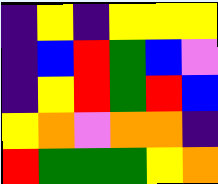[["indigo", "yellow", "indigo", "yellow", "yellow", "yellow"], ["indigo", "blue", "red", "green", "blue", "violet"], ["indigo", "yellow", "red", "green", "red", "blue"], ["yellow", "orange", "violet", "orange", "orange", "indigo"], ["red", "green", "green", "green", "yellow", "orange"]]